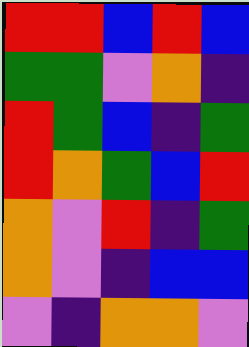[["red", "red", "blue", "red", "blue"], ["green", "green", "violet", "orange", "indigo"], ["red", "green", "blue", "indigo", "green"], ["red", "orange", "green", "blue", "red"], ["orange", "violet", "red", "indigo", "green"], ["orange", "violet", "indigo", "blue", "blue"], ["violet", "indigo", "orange", "orange", "violet"]]